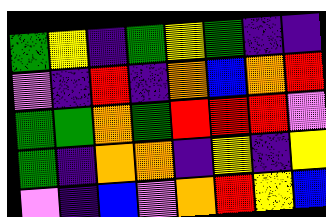[["green", "yellow", "indigo", "green", "yellow", "green", "indigo", "indigo"], ["violet", "indigo", "red", "indigo", "orange", "blue", "orange", "red"], ["green", "green", "orange", "green", "red", "red", "red", "violet"], ["green", "indigo", "orange", "orange", "indigo", "yellow", "indigo", "yellow"], ["violet", "indigo", "blue", "violet", "orange", "red", "yellow", "blue"]]